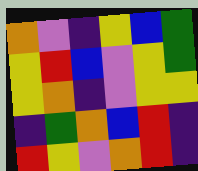[["orange", "violet", "indigo", "yellow", "blue", "green"], ["yellow", "red", "blue", "violet", "yellow", "green"], ["yellow", "orange", "indigo", "violet", "yellow", "yellow"], ["indigo", "green", "orange", "blue", "red", "indigo"], ["red", "yellow", "violet", "orange", "red", "indigo"]]